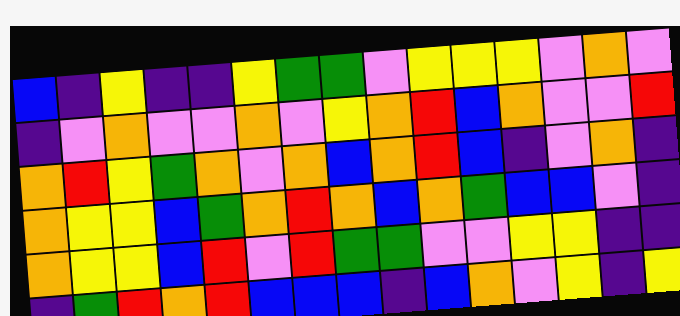[["blue", "indigo", "yellow", "indigo", "indigo", "yellow", "green", "green", "violet", "yellow", "yellow", "yellow", "violet", "orange", "violet"], ["indigo", "violet", "orange", "violet", "violet", "orange", "violet", "yellow", "orange", "red", "blue", "orange", "violet", "violet", "red"], ["orange", "red", "yellow", "green", "orange", "violet", "orange", "blue", "orange", "red", "blue", "indigo", "violet", "orange", "indigo"], ["orange", "yellow", "yellow", "blue", "green", "orange", "red", "orange", "blue", "orange", "green", "blue", "blue", "violet", "indigo"], ["orange", "yellow", "yellow", "blue", "red", "violet", "red", "green", "green", "violet", "violet", "yellow", "yellow", "indigo", "indigo"], ["indigo", "green", "red", "orange", "red", "blue", "blue", "blue", "indigo", "blue", "orange", "violet", "yellow", "indigo", "yellow"]]